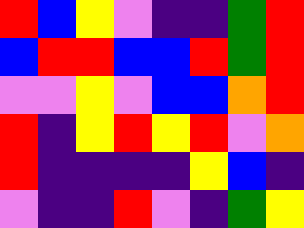[["red", "blue", "yellow", "violet", "indigo", "indigo", "green", "red"], ["blue", "red", "red", "blue", "blue", "red", "green", "red"], ["violet", "violet", "yellow", "violet", "blue", "blue", "orange", "red"], ["red", "indigo", "yellow", "red", "yellow", "red", "violet", "orange"], ["red", "indigo", "indigo", "indigo", "indigo", "yellow", "blue", "indigo"], ["violet", "indigo", "indigo", "red", "violet", "indigo", "green", "yellow"]]